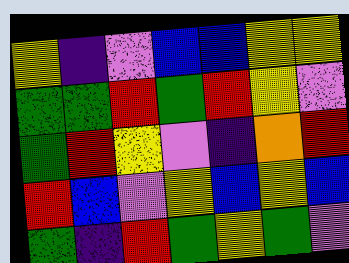[["yellow", "indigo", "violet", "blue", "blue", "yellow", "yellow"], ["green", "green", "red", "green", "red", "yellow", "violet"], ["green", "red", "yellow", "violet", "indigo", "orange", "red"], ["red", "blue", "violet", "yellow", "blue", "yellow", "blue"], ["green", "indigo", "red", "green", "yellow", "green", "violet"]]